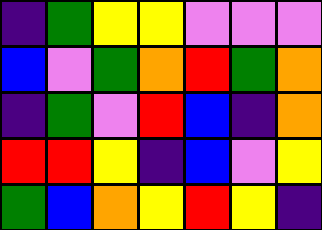[["indigo", "green", "yellow", "yellow", "violet", "violet", "violet"], ["blue", "violet", "green", "orange", "red", "green", "orange"], ["indigo", "green", "violet", "red", "blue", "indigo", "orange"], ["red", "red", "yellow", "indigo", "blue", "violet", "yellow"], ["green", "blue", "orange", "yellow", "red", "yellow", "indigo"]]